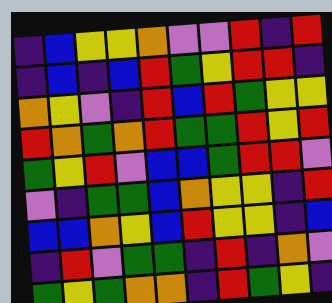[["indigo", "blue", "yellow", "yellow", "orange", "violet", "violet", "red", "indigo", "red"], ["indigo", "blue", "indigo", "blue", "red", "green", "yellow", "red", "red", "indigo"], ["orange", "yellow", "violet", "indigo", "red", "blue", "red", "green", "yellow", "yellow"], ["red", "orange", "green", "orange", "red", "green", "green", "red", "yellow", "red"], ["green", "yellow", "red", "violet", "blue", "blue", "green", "red", "red", "violet"], ["violet", "indigo", "green", "green", "blue", "orange", "yellow", "yellow", "indigo", "red"], ["blue", "blue", "orange", "yellow", "blue", "red", "yellow", "yellow", "indigo", "blue"], ["indigo", "red", "violet", "green", "green", "indigo", "red", "indigo", "orange", "violet"], ["green", "yellow", "green", "orange", "orange", "indigo", "red", "green", "yellow", "indigo"]]